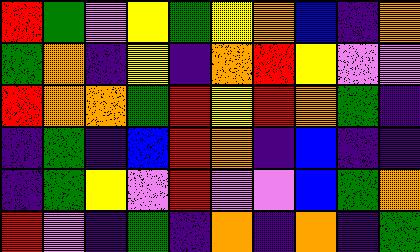[["red", "green", "violet", "yellow", "green", "yellow", "orange", "blue", "indigo", "orange"], ["green", "orange", "indigo", "yellow", "indigo", "orange", "red", "yellow", "violet", "violet"], ["red", "orange", "orange", "green", "red", "yellow", "red", "orange", "green", "indigo"], ["indigo", "green", "indigo", "blue", "red", "orange", "indigo", "blue", "indigo", "indigo"], ["indigo", "green", "yellow", "violet", "red", "violet", "violet", "blue", "green", "orange"], ["red", "violet", "indigo", "green", "indigo", "orange", "indigo", "orange", "indigo", "green"]]